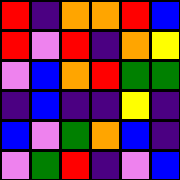[["red", "indigo", "orange", "orange", "red", "blue"], ["red", "violet", "red", "indigo", "orange", "yellow"], ["violet", "blue", "orange", "red", "green", "green"], ["indigo", "blue", "indigo", "indigo", "yellow", "indigo"], ["blue", "violet", "green", "orange", "blue", "indigo"], ["violet", "green", "red", "indigo", "violet", "blue"]]